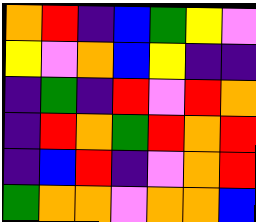[["orange", "red", "indigo", "blue", "green", "yellow", "violet"], ["yellow", "violet", "orange", "blue", "yellow", "indigo", "indigo"], ["indigo", "green", "indigo", "red", "violet", "red", "orange"], ["indigo", "red", "orange", "green", "red", "orange", "red"], ["indigo", "blue", "red", "indigo", "violet", "orange", "red"], ["green", "orange", "orange", "violet", "orange", "orange", "blue"]]